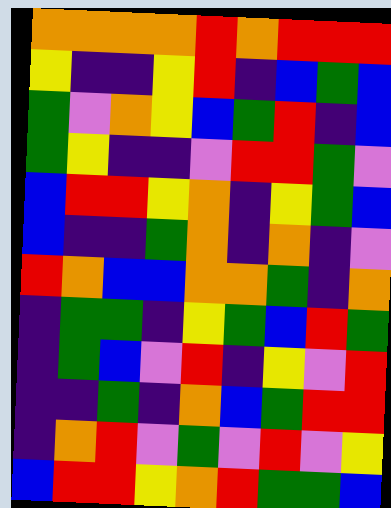[["orange", "orange", "orange", "orange", "red", "orange", "red", "red", "red"], ["yellow", "indigo", "indigo", "yellow", "red", "indigo", "blue", "green", "blue"], ["green", "violet", "orange", "yellow", "blue", "green", "red", "indigo", "blue"], ["green", "yellow", "indigo", "indigo", "violet", "red", "red", "green", "violet"], ["blue", "red", "red", "yellow", "orange", "indigo", "yellow", "green", "blue"], ["blue", "indigo", "indigo", "green", "orange", "indigo", "orange", "indigo", "violet"], ["red", "orange", "blue", "blue", "orange", "orange", "green", "indigo", "orange"], ["indigo", "green", "green", "indigo", "yellow", "green", "blue", "red", "green"], ["indigo", "green", "blue", "violet", "red", "indigo", "yellow", "violet", "red"], ["indigo", "indigo", "green", "indigo", "orange", "blue", "green", "red", "red"], ["indigo", "orange", "red", "violet", "green", "violet", "red", "violet", "yellow"], ["blue", "red", "red", "yellow", "orange", "red", "green", "green", "blue"]]